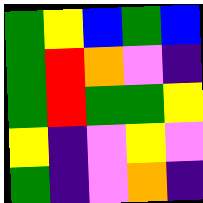[["green", "yellow", "blue", "green", "blue"], ["green", "red", "orange", "violet", "indigo"], ["green", "red", "green", "green", "yellow"], ["yellow", "indigo", "violet", "yellow", "violet"], ["green", "indigo", "violet", "orange", "indigo"]]